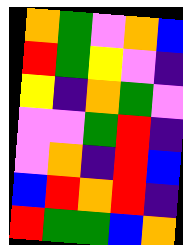[["orange", "green", "violet", "orange", "blue"], ["red", "green", "yellow", "violet", "indigo"], ["yellow", "indigo", "orange", "green", "violet"], ["violet", "violet", "green", "red", "indigo"], ["violet", "orange", "indigo", "red", "blue"], ["blue", "red", "orange", "red", "indigo"], ["red", "green", "green", "blue", "orange"]]